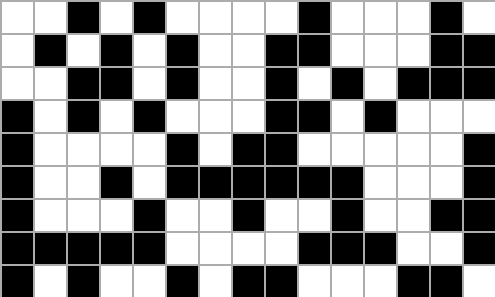[["white", "white", "black", "white", "black", "white", "white", "white", "white", "black", "white", "white", "white", "black", "white"], ["white", "black", "white", "black", "white", "black", "white", "white", "black", "black", "white", "white", "white", "black", "black"], ["white", "white", "black", "black", "white", "black", "white", "white", "black", "white", "black", "white", "black", "black", "black"], ["black", "white", "black", "white", "black", "white", "white", "white", "black", "black", "white", "black", "white", "white", "white"], ["black", "white", "white", "white", "white", "black", "white", "black", "black", "white", "white", "white", "white", "white", "black"], ["black", "white", "white", "black", "white", "black", "black", "black", "black", "black", "black", "white", "white", "white", "black"], ["black", "white", "white", "white", "black", "white", "white", "black", "white", "white", "black", "white", "white", "black", "black"], ["black", "black", "black", "black", "black", "white", "white", "white", "white", "black", "black", "black", "white", "white", "black"], ["black", "white", "black", "white", "white", "black", "white", "black", "black", "white", "white", "white", "black", "black", "white"]]